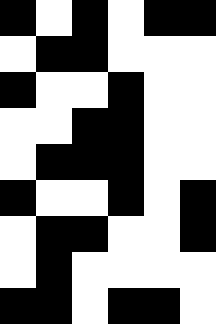[["black", "white", "black", "white", "black", "black"], ["white", "black", "black", "white", "white", "white"], ["black", "white", "white", "black", "white", "white"], ["white", "white", "black", "black", "white", "white"], ["white", "black", "black", "black", "white", "white"], ["black", "white", "white", "black", "white", "black"], ["white", "black", "black", "white", "white", "black"], ["white", "black", "white", "white", "white", "white"], ["black", "black", "white", "black", "black", "white"]]